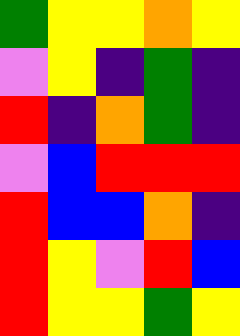[["green", "yellow", "yellow", "orange", "yellow"], ["violet", "yellow", "indigo", "green", "indigo"], ["red", "indigo", "orange", "green", "indigo"], ["violet", "blue", "red", "red", "red"], ["red", "blue", "blue", "orange", "indigo"], ["red", "yellow", "violet", "red", "blue"], ["red", "yellow", "yellow", "green", "yellow"]]